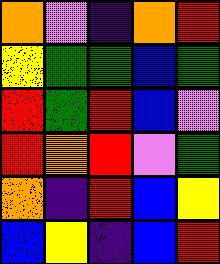[["orange", "violet", "indigo", "orange", "red"], ["yellow", "green", "green", "blue", "green"], ["red", "green", "red", "blue", "violet"], ["red", "orange", "red", "violet", "green"], ["orange", "indigo", "red", "blue", "yellow"], ["blue", "yellow", "indigo", "blue", "red"]]